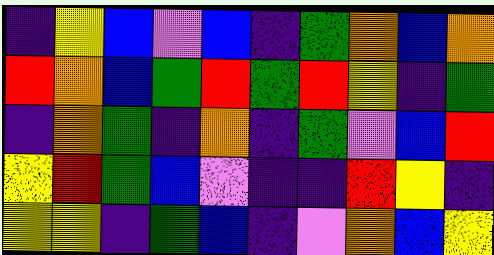[["indigo", "yellow", "blue", "violet", "blue", "indigo", "green", "orange", "blue", "orange"], ["red", "orange", "blue", "green", "red", "green", "red", "yellow", "indigo", "green"], ["indigo", "orange", "green", "indigo", "orange", "indigo", "green", "violet", "blue", "red"], ["yellow", "red", "green", "blue", "violet", "indigo", "indigo", "red", "yellow", "indigo"], ["yellow", "yellow", "indigo", "green", "blue", "indigo", "violet", "orange", "blue", "yellow"]]